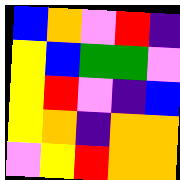[["blue", "orange", "violet", "red", "indigo"], ["yellow", "blue", "green", "green", "violet"], ["yellow", "red", "violet", "indigo", "blue"], ["yellow", "orange", "indigo", "orange", "orange"], ["violet", "yellow", "red", "orange", "orange"]]